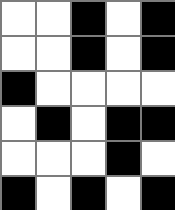[["white", "white", "black", "white", "black"], ["white", "white", "black", "white", "black"], ["black", "white", "white", "white", "white"], ["white", "black", "white", "black", "black"], ["white", "white", "white", "black", "white"], ["black", "white", "black", "white", "black"]]